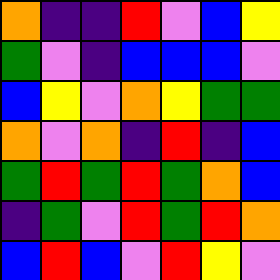[["orange", "indigo", "indigo", "red", "violet", "blue", "yellow"], ["green", "violet", "indigo", "blue", "blue", "blue", "violet"], ["blue", "yellow", "violet", "orange", "yellow", "green", "green"], ["orange", "violet", "orange", "indigo", "red", "indigo", "blue"], ["green", "red", "green", "red", "green", "orange", "blue"], ["indigo", "green", "violet", "red", "green", "red", "orange"], ["blue", "red", "blue", "violet", "red", "yellow", "violet"]]